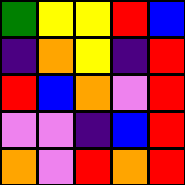[["green", "yellow", "yellow", "red", "blue"], ["indigo", "orange", "yellow", "indigo", "red"], ["red", "blue", "orange", "violet", "red"], ["violet", "violet", "indigo", "blue", "red"], ["orange", "violet", "red", "orange", "red"]]